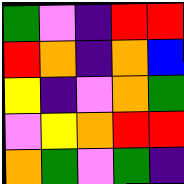[["green", "violet", "indigo", "red", "red"], ["red", "orange", "indigo", "orange", "blue"], ["yellow", "indigo", "violet", "orange", "green"], ["violet", "yellow", "orange", "red", "red"], ["orange", "green", "violet", "green", "indigo"]]